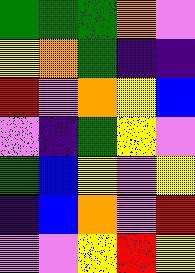[["green", "green", "green", "orange", "violet"], ["yellow", "orange", "green", "indigo", "indigo"], ["red", "violet", "orange", "yellow", "blue"], ["violet", "indigo", "green", "yellow", "violet"], ["green", "blue", "yellow", "violet", "yellow"], ["indigo", "blue", "orange", "violet", "red"], ["violet", "violet", "yellow", "red", "yellow"]]